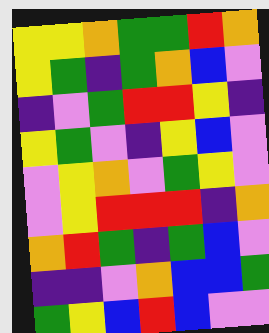[["yellow", "yellow", "orange", "green", "green", "red", "orange"], ["yellow", "green", "indigo", "green", "orange", "blue", "violet"], ["indigo", "violet", "green", "red", "red", "yellow", "indigo"], ["yellow", "green", "violet", "indigo", "yellow", "blue", "violet"], ["violet", "yellow", "orange", "violet", "green", "yellow", "violet"], ["violet", "yellow", "red", "red", "red", "indigo", "orange"], ["orange", "red", "green", "indigo", "green", "blue", "violet"], ["indigo", "indigo", "violet", "orange", "blue", "blue", "green"], ["green", "yellow", "blue", "red", "blue", "violet", "violet"]]